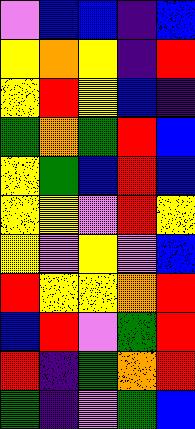[["violet", "blue", "blue", "indigo", "blue"], ["yellow", "orange", "yellow", "indigo", "red"], ["yellow", "red", "yellow", "blue", "indigo"], ["green", "orange", "green", "red", "blue"], ["yellow", "green", "blue", "red", "blue"], ["yellow", "yellow", "violet", "red", "yellow"], ["yellow", "violet", "yellow", "violet", "blue"], ["red", "yellow", "yellow", "orange", "red"], ["blue", "red", "violet", "green", "red"], ["red", "indigo", "green", "orange", "red"], ["green", "indigo", "violet", "green", "blue"]]